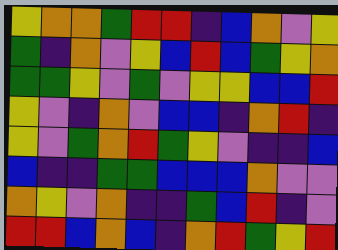[["yellow", "orange", "orange", "green", "red", "red", "indigo", "blue", "orange", "violet", "yellow"], ["green", "indigo", "orange", "violet", "yellow", "blue", "red", "blue", "green", "yellow", "orange"], ["green", "green", "yellow", "violet", "green", "violet", "yellow", "yellow", "blue", "blue", "red"], ["yellow", "violet", "indigo", "orange", "violet", "blue", "blue", "indigo", "orange", "red", "indigo"], ["yellow", "violet", "green", "orange", "red", "green", "yellow", "violet", "indigo", "indigo", "blue"], ["blue", "indigo", "indigo", "green", "green", "blue", "blue", "blue", "orange", "violet", "violet"], ["orange", "yellow", "violet", "orange", "indigo", "indigo", "green", "blue", "red", "indigo", "violet"], ["red", "red", "blue", "orange", "blue", "indigo", "orange", "red", "green", "yellow", "red"]]